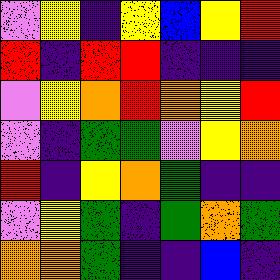[["violet", "yellow", "indigo", "yellow", "blue", "yellow", "red"], ["red", "indigo", "red", "red", "indigo", "indigo", "indigo"], ["violet", "yellow", "orange", "red", "orange", "yellow", "red"], ["violet", "indigo", "green", "green", "violet", "yellow", "orange"], ["red", "indigo", "yellow", "orange", "green", "indigo", "indigo"], ["violet", "yellow", "green", "indigo", "green", "orange", "green"], ["orange", "orange", "green", "indigo", "indigo", "blue", "indigo"]]